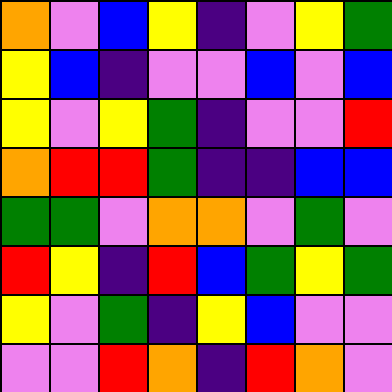[["orange", "violet", "blue", "yellow", "indigo", "violet", "yellow", "green"], ["yellow", "blue", "indigo", "violet", "violet", "blue", "violet", "blue"], ["yellow", "violet", "yellow", "green", "indigo", "violet", "violet", "red"], ["orange", "red", "red", "green", "indigo", "indigo", "blue", "blue"], ["green", "green", "violet", "orange", "orange", "violet", "green", "violet"], ["red", "yellow", "indigo", "red", "blue", "green", "yellow", "green"], ["yellow", "violet", "green", "indigo", "yellow", "blue", "violet", "violet"], ["violet", "violet", "red", "orange", "indigo", "red", "orange", "violet"]]